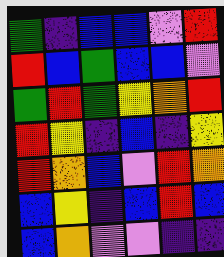[["green", "indigo", "blue", "blue", "violet", "red"], ["red", "blue", "green", "blue", "blue", "violet"], ["green", "red", "green", "yellow", "orange", "red"], ["red", "yellow", "indigo", "blue", "indigo", "yellow"], ["red", "orange", "blue", "violet", "red", "orange"], ["blue", "yellow", "indigo", "blue", "red", "blue"], ["blue", "orange", "violet", "violet", "indigo", "indigo"]]